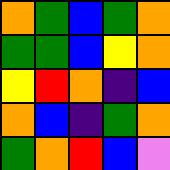[["orange", "green", "blue", "green", "orange"], ["green", "green", "blue", "yellow", "orange"], ["yellow", "red", "orange", "indigo", "blue"], ["orange", "blue", "indigo", "green", "orange"], ["green", "orange", "red", "blue", "violet"]]